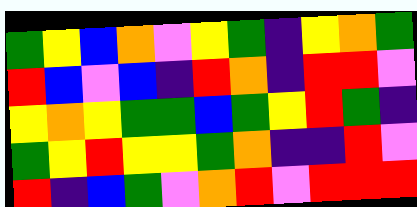[["green", "yellow", "blue", "orange", "violet", "yellow", "green", "indigo", "yellow", "orange", "green"], ["red", "blue", "violet", "blue", "indigo", "red", "orange", "indigo", "red", "red", "violet"], ["yellow", "orange", "yellow", "green", "green", "blue", "green", "yellow", "red", "green", "indigo"], ["green", "yellow", "red", "yellow", "yellow", "green", "orange", "indigo", "indigo", "red", "violet"], ["red", "indigo", "blue", "green", "violet", "orange", "red", "violet", "red", "red", "red"]]